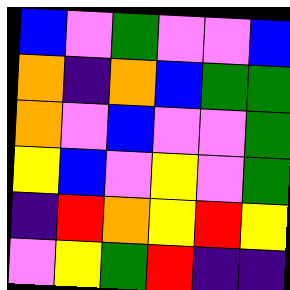[["blue", "violet", "green", "violet", "violet", "blue"], ["orange", "indigo", "orange", "blue", "green", "green"], ["orange", "violet", "blue", "violet", "violet", "green"], ["yellow", "blue", "violet", "yellow", "violet", "green"], ["indigo", "red", "orange", "yellow", "red", "yellow"], ["violet", "yellow", "green", "red", "indigo", "indigo"]]